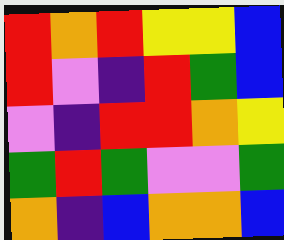[["red", "orange", "red", "yellow", "yellow", "blue"], ["red", "violet", "indigo", "red", "green", "blue"], ["violet", "indigo", "red", "red", "orange", "yellow"], ["green", "red", "green", "violet", "violet", "green"], ["orange", "indigo", "blue", "orange", "orange", "blue"]]